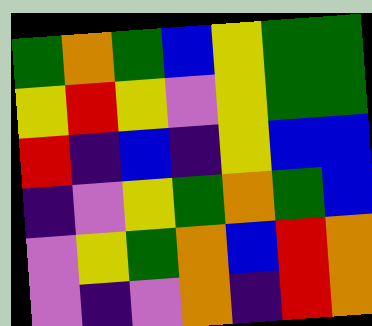[["green", "orange", "green", "blue", "yellow", "green", "green"], ["yellow", "red", "yellow", "violet", "yellow", "green", "green"], ["red", "indigo", "blue", "indigo", "yellow", "blue", "blue"], ["indigo", "violet", "yellow", "green", "orange", "green", "blue"], ["violet", "yellow", "green", "orange", "blue", "red", "orange"], ["violet", "indigo", "violet", "orange", "indigo", "red", "orange"]]